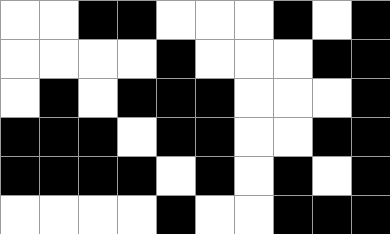[["white", "white", "black", "black", "white", "white", "white", "black", "white", "black"], ["white", "white", "white", "white", "black", "white", "white", "white", "black", "black"], ["white", "black", "white", "black", "black", "black", "white", "white", "white", "black"], ["black", "black", "black", "white", "black", "black", "white", "white", "black", "black"], ["black", "black", "black", "black", "white", "black", "white", "black", "white", "black"], ["white", "white", "white", "white", "black", "white", "white", "black", "black", "black"]]